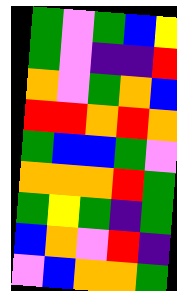[["green", "violet", "green", "blue", "yellow"], ["green", "violet", "indigo", "indigo", "red"], ["orange", "violet", "green", "orange", "blue"], ["red", "red", "orange", "red", "orange"], ["green", "blue", "blue", "green", "violet"], ["orange", "orange", "orange", "red", "green"], ["green", "yellow", "green", "indigo", "green"], ["blue", "orange", "violet", "red", "indigo"], ["violet", "blue", "orange", "orange", "green"]]